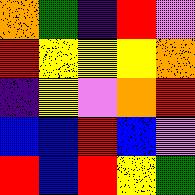[["orange", "green", "indigo", "red", "violet"], ["red", "yellow", "yellow", "yellow", "orange"], ["indigo", "yellow", "violet", "orange", "red"], ["blue", "blue", "red", "blue", "violet"], ["red", "blue", "red", "yellow", "green"]]